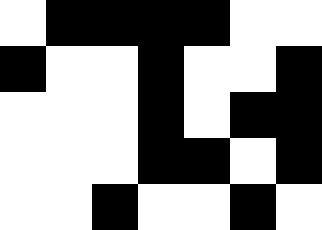[["white", "black", "black", "black", "black", "white", "white"], ["black", "white", "white", "black", "white", "white", "black"], ["white", "white", "white", "black", "white", "black", "black"], ["white", "white", "white", "black", "black", "white", "black"], ["white", "white", "black", "white", "white", "black", "white"]]